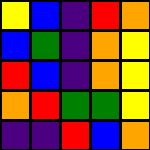[["yellow", "blue", "indigo", "red", "orange"], ["blue", "green", "indigo", "orange", "yellow"], ["red", "blue", "indigo", "orange", "yellow"], ["orange", "red", "green", "green", "yellow"], ["indigo", "indigo", "red", "blue", "orange"]]